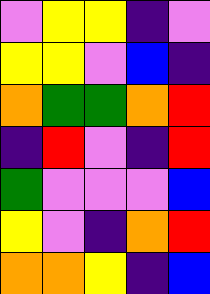[["violet", "yellow", "yellow", "indigo", "violet"], ["yellow", "yellow", "violet", "blue", "indigo"], ["orange", "green", "green", "orange", "red"], ["indigo", "red", "violet", "indigo", "red"], ["green", "violet", "violet", "violet", "blue"], ["yellow", "violet", "indigo", "orange", "red"], ["orange", "orange", "yellow", "indigo", "blue"]]